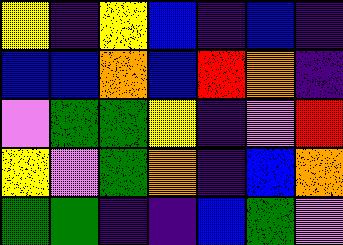[["yellow", "indigo", "yellow", "blue", "indigo", "blue", "indigo"], ["blue", "blue", "orange", "blue", "red", "orange", "indigo"], ["violet", "green", "green", "yellow", "indigo", "violet", "red"], ["yellow", "violet", "green", "orange", "indigo", "blue", "orange"], ["green", "green", "indigo", "indigo", "blue", "green", "violet"]]